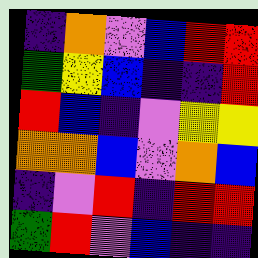[["indigo", "orange", "violet", "blue", "red", "red"], ["green", "yellow", "blue", "indigo", "indigo", "red"], ["red", "blue", "indigo", "violet", "yellow", "yellow"], ["orange", "orange", "blue", "violet", "orange", "blue"], ["indigo", "violet", "red", "indigo", "red", "red"], ["green", "red", "violet", "blue", "indigo", "indigo"]]